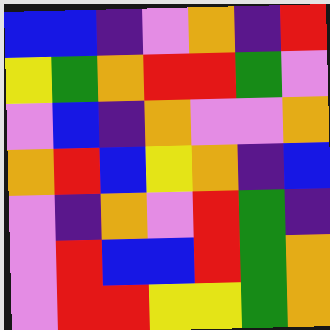[["blue", "blue", "indigo", "violet", "orange", "indigo", "red"], ["yellow", "green", "orange", "red", "red", "green", "violet"], ["violet", "blue", "indigo", "orange", "violet", "violet", "orange"], ["orange", "red", "blue", "yellow", "orange", "indigo", "blue"], ["violet", "indigo", "orange", "violet", "red", "green", "indigo"], ["violet", "red", "blue", "blue", "red", "green", "orange"], ["violet", "red", "red", "yellow", "yellow", "green", "orange"]]